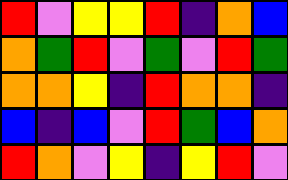[["red", "violet", "yellow", "yellow", "red", "indigo", "orange", "blue"], ["orange", "green", "red", "violet", "green", "violet", "red", "green"], ["orange", "orange", "yellow", "indigo", "red", "orange", "orange", "indigo"], ["blue", "indigo", "blue", "violet", "red", "green", "blue", "orange"], ["red", "orange", "violet", "yellow", "indigo", "yellow", "red", "violet"]]